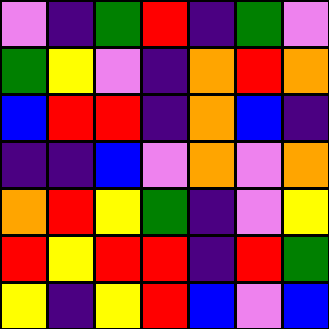[["violet", "indigo", "green", "red", "indigo", "green", "violet"], ["green", "yellow", "violet", "indigo", "orange", "red", "orange"], ["blue", "red", "red", "indigo", "orange", "blue", "indigo"], ["indigo", "indigo", "blue", "violet", "orange", "violet", "orange"], ["orange", "red", "yellow", "green", "indigo", "violet", "yellow"], ["red", "yellow", "red", "red", "indigo", "red", "green"], ["yellow", "indigo", "yellow", "red", "blue", "violet", "blue"]]